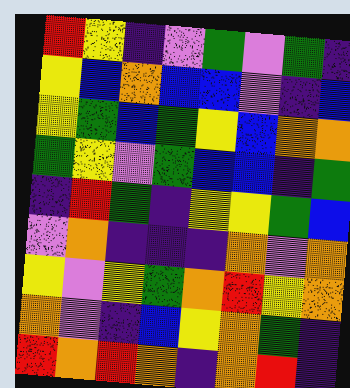[["red", "yellow", "indigo", "violet", "green", "violet", "green", "indigo"], ["yellow", "blue", "orange", "blue", "blue", "violet", "indigo", "blue"], ["yellow", "green", "blue", "green", "yellow", "blue", "orange", "orange"], ["green", "yellow", "violet", "green", "blue", "blue", "indigo", "green"], ["indigo", "red", "green", "indigo", "yellow", "yellow", "green", "blue"], ["violet", "orange", "indigo", "indigo", "indigo", "orange", "violet", "orange"], ["yellow", "violet", "yellow", "green", "orange", "red", "yellow", "orange"], ["orange", "violet", "indigo", "blue", "yellow", "orange", "green", "indigo"], ["red", "orange", "red", "orange", "indigo", "orange", "red", "indigo"]]